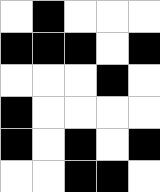[["white", "black", "white", "white", "white"], ["black", "black", "black", "white", "black"], ["white", "white", "white", "black", "white"], ["black", "white", "white", "white", "white"], ["black", "white", "black", "white", "black"], ["white", "white", "black", "black", "white"]]